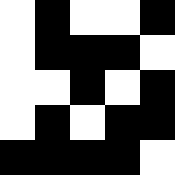[["white", "black", "white", "white", "black"], ["white", "black", "black", "black", "white"], ["white", "white", "black", "white", "black"], ["white", "black", "white", "black", "black"], ["black", "black", "black", "black", "white"]]